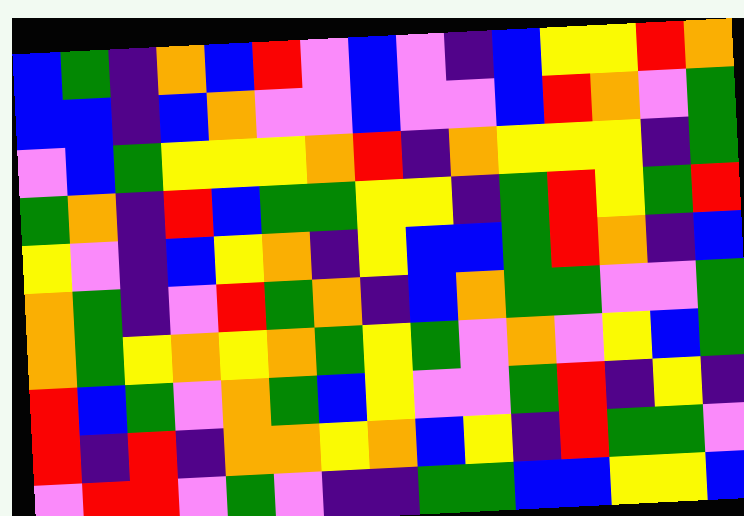[["blue", "green", "indigo", "orange", "blue", "red", "violet", "blue", "violet", "indigo", "blue", "yellow", "yellow", "red", "orange"], ["blue", "blue", "indigo", "blue", "orange", "violet", "violet", "blue", "violet", "violet", "blue", "red", "orange", "violet", "green"], ["violet", "blue", "green", "yellow", "yellow", "yellow", "orange", "red", "indigo", "orange", "yellow", "yellow", "yellow", "indigo", "green"], ["green", "orange", "indigo", "red", "blue", "green", "green", "yellow", "yellow", "indigo", "green", "red", "yellow", "green", "red"], ["yellow", "violet", "indigo", "blue", "yellow", "orange", "indigo", "yellow", "blue", "blue", "green", "red", "orange", "indigo", "blue"], ["orange", "green", "indigo", "violet", "red", "green", "orange", "indigo", "blue", "orange", "green", "green", "violet", "violet", "green"], ["orange", "green", "yellow", "orange", "yellow", "orange", "green", "yellow", "green", "violet", "orange", "violet", "yellow", "blue", "green"], ["red", "blue", "green", "violet", "orange", "green", "blue", "yellow", "violet", "violet", "green", "red", "indigo", "yellow", "indigo"], ["red", "indigo", "red", "indigo", "orange", "orange", "yellow", "orange", "blue", "yellow", "indigo", "red", "green", "green", "violet"], ["violet", "red", "red", "violet", "green", "violet", "indigo", "indigo", "green", "green", "blue", "blue", "yellow", "yellow", "blue"]]